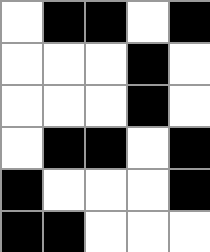[["white", "black", "black", "white", "black"], ["white", "white", "white", "black", "white"], ["white", "white", "white", "black", "white"], ["white", "black", "black", "white", "black"], ["black", "white", "white", "white", "black"], ["black", "black", "white", "white", "white"]]